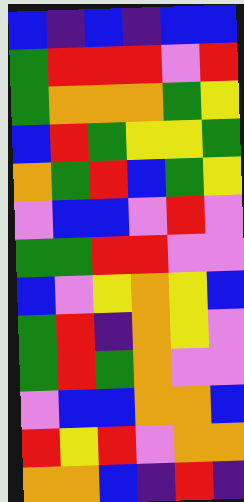[["blue", "indigo", "blue", "indigo", "blue", "blue"], ["green", "red", "red", "red", "violet", "red"], ["green", "orange", "orange", "orange", "green", "yellow"], ["blue", "red", "green", "yellow", "yellow", "green"], ["orange", "green", "red", "blue", "green", "yellow"], ["violet", "blue", "blue", "violet", "red", "violet"], ["green", "green", "red", "red", "violet", "violet"], ["blue", "violet", "yellow", "orange", "yellow", "blue"], ["green", "red", "indigo", "orange", "yellow", "violet"], ["green", "red", "green", "orange", "violet", "violet"], ["violet", "blue", "blue", "orange", "orange", "blue"], ["red", "yellow", "red", "violet", "orange", "orange"], ["orange", "orange", "blue", "indigo", "red", "indigo"]]